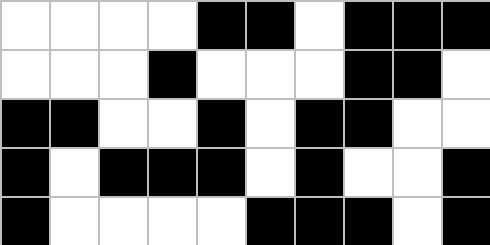[["white", "white", "white", "white", "black", "black", "white", "black", "black", "black"], ["white", "white", "white", "black", "white", "white", "white", "black", "black", "white"], ["black", "black", "white", "white", "black", "white", "black", "black", "white", "white"], ["black", "white", "black", "black", "black", "white", "black", "white", "white", "black"], ["black", "white", "white", "white", "white", "black", "black", "black", "white", "black"]]